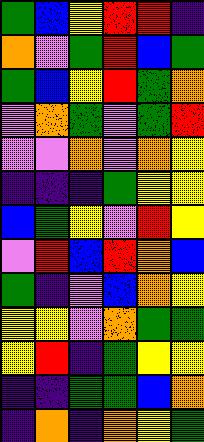[["green", "blue", "yellow", "red", "red", "indigo"], ["orange", "violet", "green", "red", "blue", "green"], ["green", "blue", "yellow", "red", "green", "orange"], ["violet", "orange", "green", "violet", "green", "red"], ["violet", "violet", "orange", "violet", "orange", "yellow"], ["indigo", "indigo", "indigo", "green", "yellow", "yellow"], ["blue", "green", "yellow", "violet", "red", "yellow"], ["violet", "red", "blue", "red", "orange", "blue"], ["green", "indigo", "violet", "blue", "orange", "yellow"], ["yellow", "yellow", "violet", "orange", "green", "green"], ["yellow", "red", "indigo", "green", "yellow", "yellow"], ["indigo", "indigo", "green", "green", "blue", "orange"], ["indigo", "orange", "indigo", "orange", "yellow", "green"]]